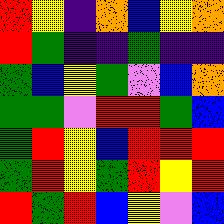[["red", "yellow", "indigo", "orange", "blue", "yellow", "orange"], ["red", "green", "indigo", "indigo", "green", "indigo", "indigo"], ["green", "blue", "yellow", "green", "violet", "blue", "orange"], ["green", "green", "violet", "red", "red", "green", "blue"], ["green", "red", "yellow", "blue", "red", "red", "red"], ["green", "red", "yellow", "green", "red", "yellow", "red"], ["red", "green", "red", "blue", "yellow", "violet", "blue"]]